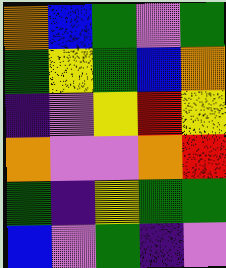[["orange", "blue", "green", "violet", "green"], ["green", "yellow", "green", "blue", "orange"], ["indigo", "violet", "yellow", "red", "yellow"], ["orange", "violet", "violet", "orange", "red"], ["green", "indigo", "yellow", "green", "green"], ["blue", "violet", "green", "indigo", "violet"]]